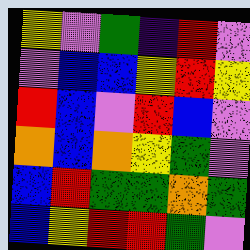[["yellow", "violet", "green", "indigo", "red", "violet"], ["violet", "blue", "blue", "yellow", "red", "yellow"], ["red", "blue", "violet", "red", "blue", "violet"], ["orange", "blue", "orange", "yellow", "green", "violet"], ["blue", "red", "green", "green", "orange", "green"], ["blue", "yellow", "red", "red", "green", "violet"]]